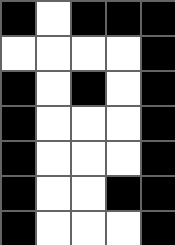[["black", "white", "black", "black", "black"], ["white", "white", "white", "white", "black"], ["black", "white", "black", "white", "black"], ["black", "white", "white", "white", "black"], ["black", "white", "white", "white", "black"], ["black", "white", "white", "black", "black"], ["black", "white", "white", "white", "black"]]